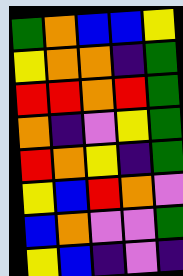[["green", "orange", "blue", "blue", "yellow"], ["yellow", "orange", "orange", "indigo", "green"], ["red", "red", "orange", "red", "green"], ["orange", "indigo", "violet", "yellow", "green"], ["red", "orange", "yellow", "indigo", "green"], ["yellow", "blue", "red", "orange", "violet"], ["blue", "orange", "violet", "violet", "green"], ["yellow", "blue", "indigo", "violet", "indigo"]]